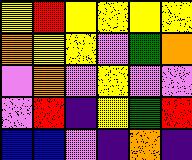[["yellow", "red", "yellow", "yellow", "yellow", "yellow"], ["orange", "yellow", "yellow", "violet", "green", "orange"], ["violet", "orange", "violet", "yellow", "violet", "violet"], ["violet", "red", "indigo", "yellow", "green", "red"], ["blue", "blue", "violet", "indigo", "orange", "indigo"]]